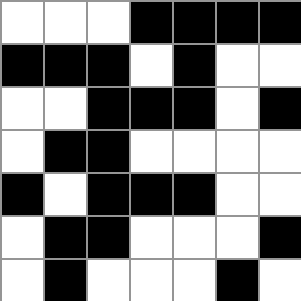[["white", "white", "white", "black", "black", "black", "black"], ["black", "black", "black", "white", "black", "white", "white"], ["white", "white", "black", "black", "black", "white", "black"], ["white", "black", "black", "white", "white", "white", "white"], ["black", "white", "black", "black", "black", "white", "white"], ["white", "black", "black", "white", "white", "white", "black"], ["white", "black", "white", "white", "white", "black", "white"]]